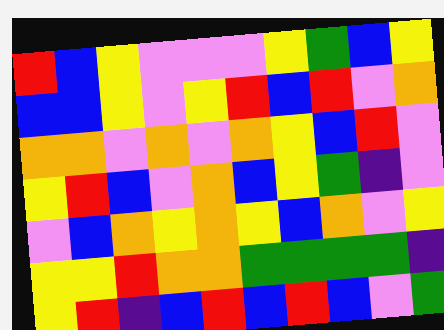[["red", "blue", "yellow", "violet", "violet", "violet", "yellow", "green", "blue", "yellow"], ["blue", "blue", "yellow", "violet", "yellow", "red", "blue", "red", "violet", "orange"], ["orange", "orange", "violet", "orange", "violet", "orange", "yellow", "blue", "red", "violet"], ["yellow", "red", "blue", "violet", "orange", "blue", "yellow", "green", "indigo", "violet"], ["violet", "blue", "orange", "yellow", "orange", "yellow", "blue", "orange", "violet", "yellow"], ["yellow", "yellow", "red", "orange", "orange", "green", "green", "green", "green", "indigo"], ["yellow", "red", "indigo", "blue", "red", "blue", "red", "blue", "violet", "green"]]